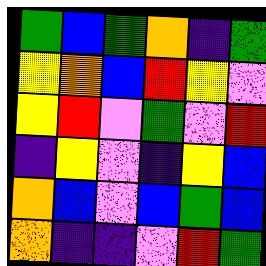[["green", "blue", "green", "orange", "indigo", "green"], ["yellow", "orange", "blue", "red", "yellow", "violet"], ["yellow", "red", "violet", "green", "violet", "red"], ["indigo", "yellow", "violet", "indigo", "yellow", "blue"], ["orange", "blue", "violet", "blue", "green", "blue"], ["orange", "indigo", "indigo", "violet", "red", "green"]]